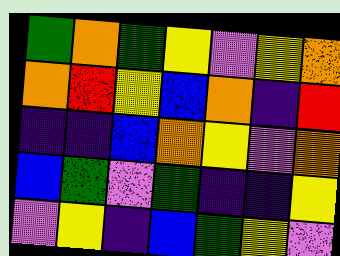[["green", "orange", "green", "yellow", "violet", "yellow", "orange"], ["orange", "red", "yellow", "blue", "orange", "indigo", "red"], ["indigo", "indigo", "blue", "orange", "yellow", "violet", "orange"], ["blue", "green", "violet", "green", "indigo", "indigo", "yellow"], ["violet", "yellow", "indigo", "blue", "green", "yellow", "violet"]]